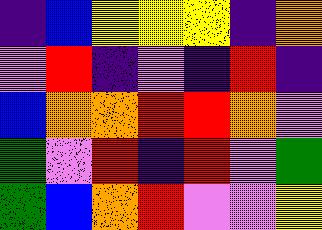[["indigo", "blue", "yellow", "yellow", "yellow", "indigo", "orange"], ["violet", "red", "indigo", "violet", "indigo", "red", "indigo"], ["blue", "orange", "orange", "red", "red", "orange", "violet"], ["green", "violet", "red", "indigo", "red", "violet", "green"], ["green", "blue", "orange", "red", "violet", "violet", "yellow"]]